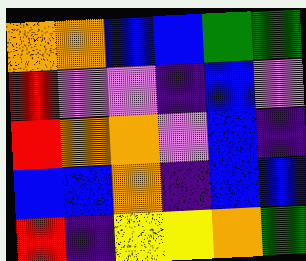[["orange", "orange", "blue", "blue", "green", "green"], ["red", "violet", "violet", "indigo", "blue", "violet"], ["red", "orange", "orange", "violet", "blue", "indigo"], ["blue", "blue", "orange", "indigo", "blue", "blue"], ["red", "indigo", "yellow", "yellow", "orange", "green"]]